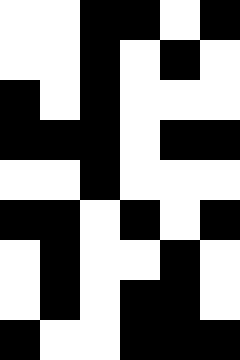[["white", "white", "black", "black", "white", "black"], ["white", "white", "black", "white", "black", "white"], ["black", "white", "black", "white", "white", "white"], ["black", "black", "black", "white", "black", "black"], ["white", "white", "black", "white", "white", "white"], ["black", "black", "white", "black", "white", "black"], ["white", "black", "white", "white", "black", "white"], ["white", "black", "white", "black", "black", "white"], ["black", "white", "white", "black", "black", "black"]]